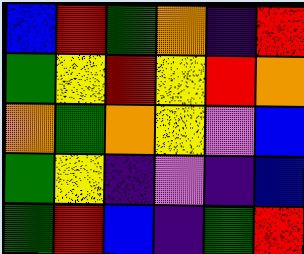[["blue", "red", "green", "orange", "indigo", "red"], ["green", "yellow", "red", "yellow", "red", "orange"], ["orange", "green", "orange", "yellow", "violet", "blue"], ["green", "yellow", "indigo", "violet", "indigo", "blue"], ["green", "red", "blue", "indigo", "green", "red"]]